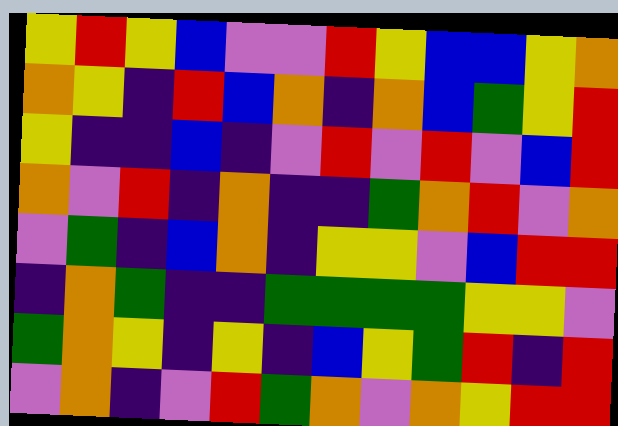[["yellow", "red", "yellow", "blue", "violet", "violet", "red", "yellow", "blue", "blue", "yellow", "orange"], ["orange", "yellow", "indigo", "red", "blue", "orange", "indigo", "orange", "blue", "green", "yellow", "red"], ["yellow", "indigo", "indigo", "blue", "indigo", "violet", "red", "violet", "red", "violet", "blue", "red"], ["orange", "violet", "red", "indigo", "orange", "indigo", "indigo", "green", "orange", "red", "violet", "orange"], ["violet", "green", "indigo", "blue", "orange", "indigo", "yellow", "yellow", "violet", "blue", "red", "red"], ["indigo", "orange", "green", "indigo", "indigo", "green", "green", "green", "green", "yellow", "yellow", "violet"], ["green", "orange", "yellow", "indigo", "yellow", "indigo", "blue", "yellow", "green", "red", "indigo", "red"], ["violet", "orange", "indigo", "violet", "red", "green", "orange", "violet", "orange", "yellow", "red", "red"]]